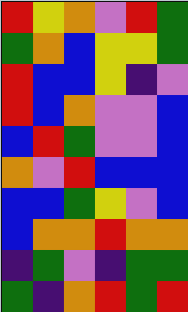[["red", "yellow", "orange", "violet", "red", "green"], ["green", "orange", "blue", "yellow", "yellow", "green"], ["red", "blue", "blue", "yellow", "indigo", "violet"], ["red", "blue", "orange", "violet", "violet", "blue"], ["blue", "red", "green", "violet", "violet", "blue"], ["orange", "violet", "red", "blue", "blue", "blue"], ["blue", "blue", "green", "yellow", "violet", "blue"], ["blue", "orange", "orange", "red", "orange", "orange"], ["indigo", "green", "violet", "indigo", "green", "green"], ["green", "indigo", "orange", "red", "green", "red"]]